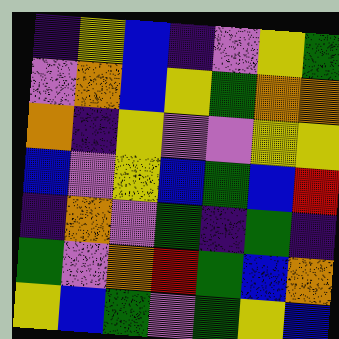[["indigo", "yellow", "blue", "indigo", "violet", "yellow", "green"], ["violet", "orange", "blue", "yellow", "green", "orange", "orange"], ["orange", "indigo", "yellow", "violet", "violet", "yellow", "yellow"], ["blue", "violet", "yellow", "blue", "green", "blue", "red"], ["indigo", "orange", "violet", "green", "indigo", "green", "indigo"], ["green", "violet", "orange", "red", "green", "blue", "orange"], ["yellow", "blue", "green", "violet", "green", "yellow", "blue"]]